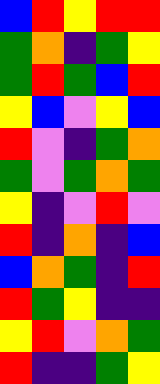[["blue", "red", "yellow", "red", "red"], ["green", "orange", "indigo", "green", "yellow"], ["green", "red", "green", "blue", "red"], ["yellow", "blue", "violet", "yellow", "blue"], ["red", "violet", "indigo", "green", "orange"], ["green", "violet", "green", "orange", "green"], ["yellow", "indigo", "violet", "red", "violet"], ["red", "indigo", "orange", "indigo", "blue"], ["blue", "orange", "green", "indigo", "red"], ["red", "green", "yellow", "indigo", "indigo"], ["yellow", "red", "violet", "orange", "green"], ["red", "indigo", "indigo", "green", "yellow"]]